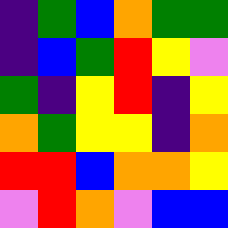[["indigo", "green", "blue", "orange", "green", "green"], ["indigo", "blue", "green", "red", "yellow", "violet"], ["green", "indigo", "yellow", "red", "indigo", "yellow"], ["orange", "green", "yellow", "yellow", "indigo", "orange"], ["red", "red", "blue", "orange", "orange", "yellow"], ["violet", "red", "orange", "violet", "blue", "blue"]]